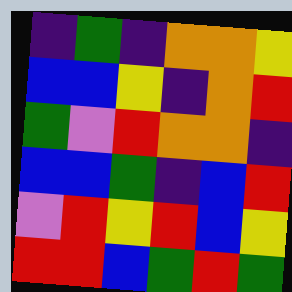[["indigo", "green", "indigo", "orange", "orange", "yellow"], ["blue", "blue", "yellow", "indigo", "orange", "red"], ["green", "violet", "red", "orange", "orange", "indigo"], ["blue", "blue", "green", "indigo", "blue", "red"], ["violet", "red", "yellow", "red", "blue", "yellow"], ["red", "red", "blue", "green", "red", "green"]]